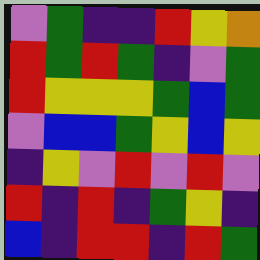[["violet", "green", "indigo", "indigo", "red", "yellow", "orange"], ["red", "green", "red", "green", "indigo", "violet", "green"], ["red", "yellow", "yellow", "yellow", "green", "blue", "green"], ["violet", "blue", "blue", "green", "yellow", "blue", "yellow"], ["indigo", "yellow", "violet", "red", "violet", "red", "violet"], ["red", "indigo", "red", "indigo", "green", "yellow", "indigo"], ["blue", "indigo", "red", "red", "indigo", "red", "green"]]